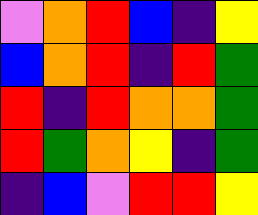[["violet", "orange", "red", "blue", "indigo", "yellow"], ["blue", "orange", "red", "indigo", "red", "green"], ["red", "indigo", "red", "orange", "orange", "green"], ["red", "green", "orange", "yellow", "indigo", "green"], ["indigo", "blue", "violet", "red", "red", "yellow"]]